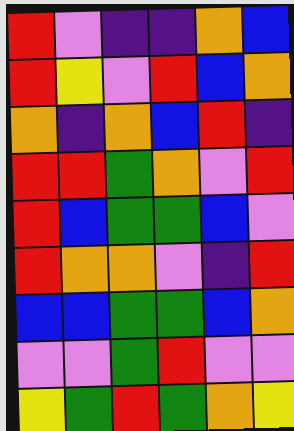[["red", "violet", "indigo", "indigo", "orange", "blue"], ["red", "yellow", "violet", "red", "blue", "orange"], ["orange", "indigo", "orange", "blue", "red", "indigo"], ["red", "red", "green", "orange", "violet", "red"], ["red", "blue", "green", "green", "blue", "violet"], ["red", "orange", "orange", "violet", "indigo", "red"], ["blue", "blue", "green", "green", "blue", "orange"], ["violet", "violet", "green", "red", "violet", "violet"], ["yellow", "green", "red", "green", "orange", "yellow"]]